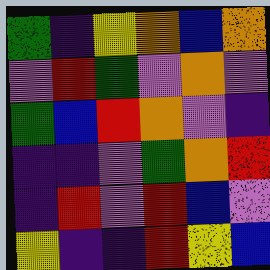[["green", "indigo", "yellow", "orange", "blue", "orange"], ["violet", "red", "green", "violet", "orange", "violet"], ["green", "blue", "red", "orange", "violet", "indigo"], ["indigo", "indigo", "violet", "green", "orange", "red"], ["indigo", "red", "violet", "red", "blue", "violet"], ["yellow", "indigo", "indigo", "red", "yellow", "blue"]]